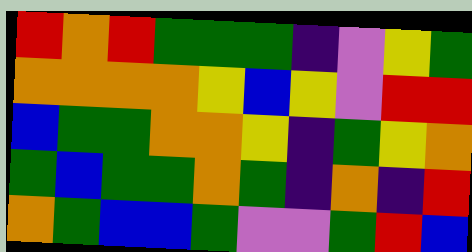[["red", "orange", "red", "green", "green", "green", "indigo", "violet", "yellow", "green"], ["orange", "orange", "orange", "orange", "yellow", "blue", "yellow", "violet", "red", "red"], ["blue", "green", "green", "orange", "orange", "yellow", "indigo", "green", "yellow", "orange"], ["green", "blue", "green", "green", "orange", "green", "indigo", "orange", "indigo", "red"], ["orange", "green", "blue", "blue", "green", "violet", "violet", "green", "red", "blue"]]